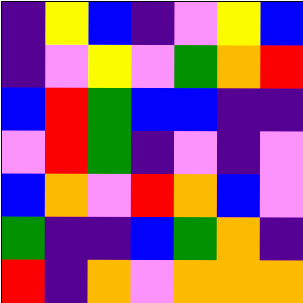[["indigo", "yellow", "blue", "indigo", "violet", "yellow", "blue"], ["indigo", "violet", "yellow", "violet", "green", "orange", "red"], ["blue", "red", "green", "blue", "blue", "indigo", "indigo"], ["violet", "red", "green", "indigo", "violet", "indigo", "violet"], ["blue", "orange", "violet", "red", "orange", "blue", "violet"], ["green", "indigo", "indigo", "blue", "green", "orange", "indigo"], ["red", "indigo", "orange", "violet", "orange", "orange", "orange"]]